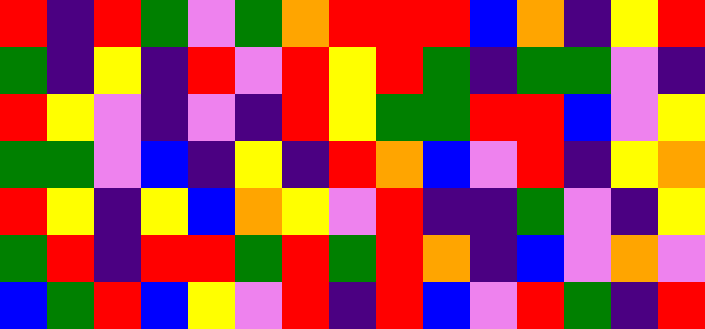[["red", "indigo", "red", "green", "violet", "green", "orange", "red", "red", "red", "blue", "orange", "indigo", "yellow", "red"], ["green", "indigo", "yellow", "indigo", "red", "violet", "red", "yellow", "red", "green", "indigo", "green", "green", "violet", "indigo"], ["red", "yellow", "violet", "indigo", "violet", "indigo", "red", "yellow", "green", "green", "red", "red", "blue", "violet", "yellow"], ["green", "green", "violet", "blue", "indigo", "yellow", "indigo", "red", "orange", "blue", "violet", "red", "indigo", "yellow", "orange"], ["red", "yellow", "indigo", "yellow", "blue", "orange", "yellow", "violet", "red", "indigo", "indigo", "green", "violet", "indigo", "yellow"], ["green", "red", "indigo", "red", "red", "green", "red", "green", "red", "orange", "indigo", "blue", "violet", "orange", "violet"], ["blue", "green", "red", "blue", "yellow", "violet", "red", "indigo", "red", "blue", "violet", "red", "green", "indigo", "red"]]